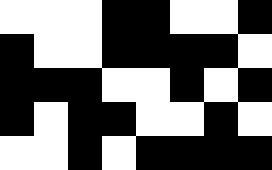[["white", "white", "white", "black", "black", "white", "white", "black"], ["black", "white", "white", "black", "black", "black", "black", "white"], ["black", "black", "black", "white", "white", "black", "white", "black"], ["black", "white", "black", "black", "white", "white", "black", "white"], ["white", "white", "black", "white", "black", "black", "black", "black"]]